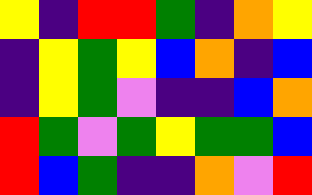[["yellow", "indigo", "red", "red", "green", "indigo", "orange", "yellow"], ["indigo", "yellow", "green", "yellow", "blue", "orange", "indigo", "blue"], ["indigo", "yellow", "green", "violet", "indigo", "indigo", "blue", "orange"], ["red", "green", "violet", "green", "yellow", "green", "green", "blue"], ["red", "blue", "green", "indigo", "indigo", "orange", "violet", "red"]]